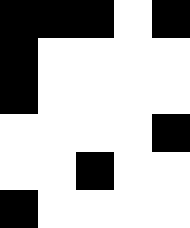[["black", "black", "black", "white", "black"], ["black", "white", "white", "white", "white"], ["black", "white", "white", "white", "white"], ["white", "white", "white", "white", "black"], ["white", "white", "black", "white", "white"], ["black", "white", "white", "white", "white"]]